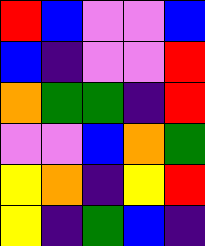[["red", "blue", "violet", "violet", "blue"], ["blue", "indigo", "violet", "violet", "red"], ["orange", "green", "green", "indigo", "red"], ["violet", "violet", "blue", "orange", "green"], ["yellow", "orange", "indigo", "yellow", "red"], ["yellow", "indigo", "green", "blue", "indigo"]]